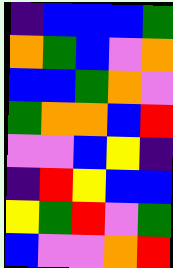[["indigo", "blue", "blue", "blue", "green"], ["orange", "green", "blue", "violet", "orange"], ["blue", "blue", "green", "orange", "violet"], ["green", "orange", "orange", "blue", "red"], ["violet", "violet", "blue", "yellow", "indigo"], ["indigo", "red", "yellow", "blue", "blue"], ["yellow", "green", "red", "violet", "green"], ["blue", "violet", "violet", "orange", "red"]]